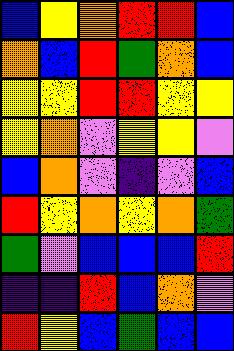[["blue", "yellow", "orange", "red", "red", "blue"], ["orange", "blue", "red", "green", "orange", "blue"], ["yellow", "yellow", "red", "red", "yellow", "yellow"], ["yellow", "orange", "violet", "yellow", "yellow", "violet"], ["blue", "orange", "violet", "indigo", "violet", "blue"], ["red", "yellow", "orange", "yellow", "orange", "green"], ["green", "violet", "blue", "blue", "blue", "red"], ["indigo", "indigo", "red", "blue", "orange", "violet"], ["red", "yellow", "blue", "green", "blue", "blue"]]